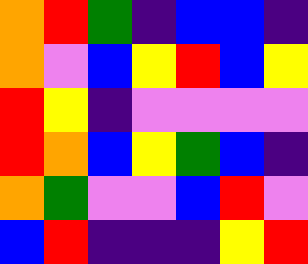[["orange", "red", "green", "indigo", "blue", "blue", "indigo"], ["orange", "violet", "blue", "yellow", "red", "blue", "yellow"], ["red", "yellow", "indigo", "violet", "violet", "violet", "violet"], ["red", "orange", "blue", "yellow", "green", "blue", "indigo"], ["orange", "green", "violet", "violet", "blue", "red", "violet"], ["blue", "red", "indigo", "indigo", "indigo", "yellow", "red"]]